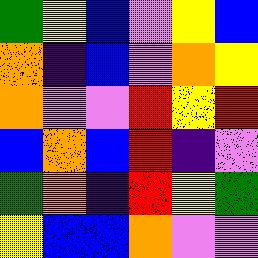[["green", "yellow", "blue", "violet", "yellow", "blue"], ["orange", "indigo", "blue", "violet", "orange", "yellow"], ["orange", "violet", "violet", "red", "yellow", "red"], ["blue", "orange", "blue", "red", "indigo", "violet"], ["green", "orange", "indigo", "red", "yellow", "green"], ["yellow", "blue", "blue", "orange", "violet", "violet"]]